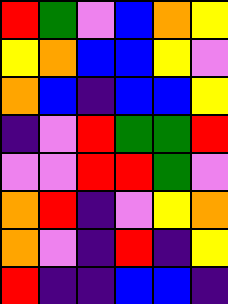[["red", "green", "violet", "blue", "orange", "yellow"], ["yellow", "orange", "blue", "blue", "yellow", "violet"], ["orange", "blue", "indigo", "blue", "blue", "yellow"], ["indigo", "violet", "red", "green", "green", "red"], ["violet", "violet", "red", "red", "green", "violet"], ["orange", "red", "indigo", "violet", "yellow", "orange"], ["orange", "violet", "indigo", "red", "indigo", "yellow"], ["red", "indigo", "indigo", "blue", "blue", "indigo"]]